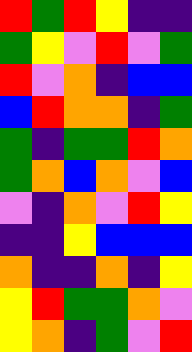[["red", "green", "red", "yellow", "indigo", "indigo"], ["green", "yellow", "violet", "red", "violet", "green"], ["red", "violet", "orange", "indigo", "blue", "blue"], ["blue", "red", "orange", "orange", "indigo", "green"], ["green", "indigo", "green", "green", "red", "orange"], ["green", "orange", "blue", "orange", "violet", "blue"], ["violet", "indigo", "orange", "violet", "red", "yellow"], ["indigo", "indigo", "yellow", "blue", "blue", "blue"], ["orange", "indigo", "indigo", "orange", "indigo", "yellow"], ["yellow", "red", "green", "green", "orange", "violet"], ["yellow", "orange", "indigo", "green", "violet", "red"]]